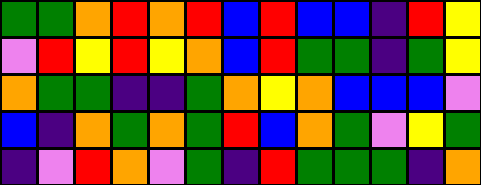[["green", "green", "orange", "red", "orange", "red", "blue", "red", "blue", "blue", "indigo", "red", "yellow"], ["violet", "red", "yellow", "red", "yellow", "orange", "blue", "red", "green", "green", "indigo", "green", "yellow"], ["orange", "green", "green", "indigo", "indigo", "green", "orange", "yellow", "orange", "blue", "blue", "blue", "violet"], ["blue", "indigo", "orange", "green", "orange", "green", "red", "blue", "orange", "green", "violet", "yellow", "green"], ["indigo", "violet", "red", "orange", "violet", "green", "indigo", "red", "green", "green", "green", "indigo", "orange"]]